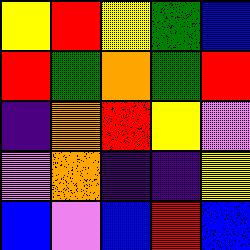[["yellow", "red", "yellow", "green", "blue"], ["red", "green", "orange", "green", "red"], ["indigo", "orange", "red", "yellow", "violet"], ["violet", "orange", "indigo", "indigo", "yellow"], ["blue", "violet", "blue", "red", "blue"]]